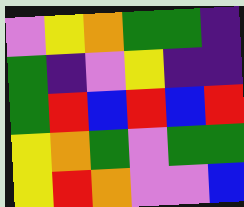[["violet", "yellow", "orange", "green", "green", "indigo"], ["green", "indigo", "violet", "yellow", "indigo", "indigo"], ["green", "red", "blue", "red", "blue", "red"], ["yellow", "orange", "green", "violet", "green", "green"], ["yellow", "red", "orange", "violet", "violet", "blue"]]